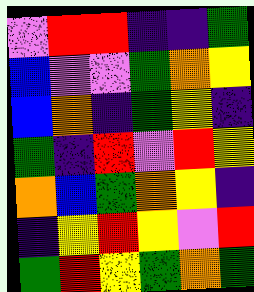[["violet", "red", "red", "indigo", "indigo", "green"], ["blue", "violet", "violet", "green", "orange", "yellow"], ["blue", "orange", "indigo", "green", "yellow", "indigo"], ["green", "indigo", "red", "violet", "red", "yellow"], ["orange", "blue", "green", "orange", "yellow", "indigo"], ["indigo", "yellow", "red", "yellow", "violet", "red"], ["green", "red", "yellow", "green", "orange", "green"]]